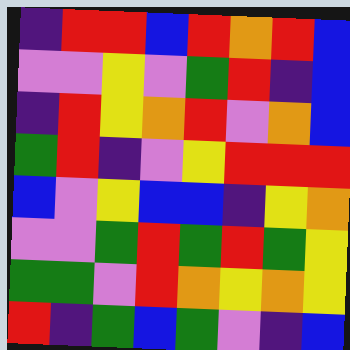[["indigo", "red", "red", "blue", "red", "orange", "red", "blue"], ["violet", "violet", "yellow", "violet", "green", "red", "indigo", "blue"], ["indigo", "red", "yellow", "orange", "red", "violet", "orange", "blue"], ["green", "red", "indigo", "violet", "yellow", "red", "red", "red"], ["blue", "violet", "yellow", "blue", "blue", "indigo", "yellow", "orange"], ["violet", "violet", "green", "red", "green", "red", "green", "yellow"], ["green", "green", "violet", "red", "orange", "yellow", "orange", "yellow"], ["red", "indigo", "green", "blue", "green", "violet", "indigo", "blue"]]